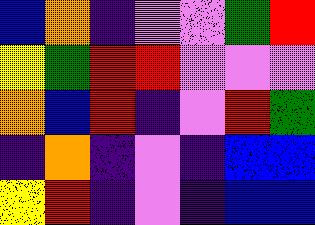[["blue", "orange", "indigo", "violet", "violet", "green", "red"], ["yellow", "green", "red", "red", "violet", "violet", "violet"], ["orange", "blue", "red", "indigo", "violet", "red", "green"], ["indigo", "orange", "indigo", "violet", "indigo", "blue", "blue"], ["yellow", "red", "indigo", "violet", "indigo", "blue", "blue"]]